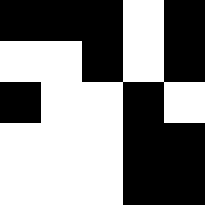[["black", "black", "black", "white", "black"], ["white", "white", "black", "white", "black"], ["black", "white", "white", "black", "white"], ["white", "white", "white", "black", "black"], ["white", "white", "white", "black", "black"]]